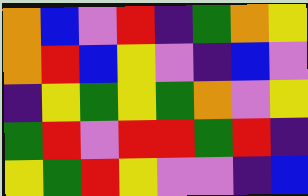[["orange", "blue", "violet", "red", "indigo", "green", "orange", "yellow"], ["orange", "red", "blue", "yellow", "violet", "indigo", "blue", "violet"], ["indigo", "yellow", "green", "yellow", "green", "orange", "violet", "yellow"], ["green", "red", "violet", "red", "red", "green", "red", "indigo"], ["yellow", "green", "red", "yellow", "violet", "violet", "indigo", "blue"]]